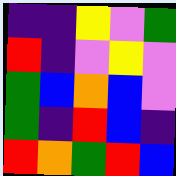[["indigo", "indigo", "yellow", "violet", "green"], ["red", "indigo", "violet", "yellow", "violet"], ["green", "blue", "orange", "blue", "violet"], ["green", "indigo", "red", "blue", "indigo"], ["red", "orange", "green", "red", "blue"]]